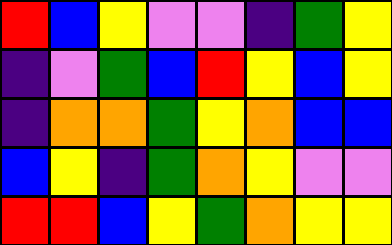[["red", "blue", "yellow", "violet", "violet", "indigo", "green", "yellow"], ["indigo", "violet", "green", "blue", "red", "yellow", "blue", "yellow"], ["indigo", "orange", "orange", "green", "yellow", "orange", "blue", "blue"], ["blue", "yellow", "indigo", "green", "orange", "yellow", "violet", "violet"], ["red", "red", "blue", "yellow", "green", "orange", "yellow", "yellow"]]